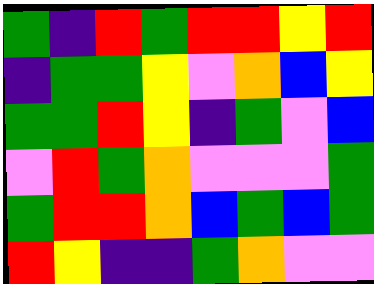[["green", "indigo", "red", "green", "red", "red", "yellow", "red"], ["indigo", "green", "green", "yellow", "violet", "orange", "blue", "yellow"], ["green", "green", "red", "yellow", "indigo", "green", "violet", "blue"], ["violet", "red", "green", "orange", "violet", "violet", "violet", "green"], ["green", "red", "red", "orange", "blue", "green", "blue", "green"], ["red", "yellow", "indigo", "indigo", "green", "orange", "violet", "violet"]]